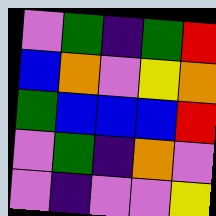[["violet", "green", "indigo", "green", "red"], ["blue", "orange", "violet", "yellow", "orange"], ["green", "blue", "blue", "blue", "red"], ["violet", "green", "indigo", "orange", "violet"], ["violet", "indigo", "violet", "violet", "yellow"]]